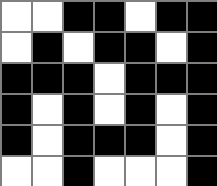[["white", "white", "black", "black", "white", "black", "black"], ["white", "black", "white", "black", "black", "white", "black"], ["black", "black", "black", "white", "black", "black", "black"], ["black", "white", "black", "white", "black", "white", "black"], ["black", "white", "black", "black", "black", "white", "black"], ["white", "white", "black", "white", "white", "white", "black"]]